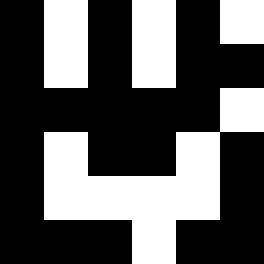[["black", "white", "black", "white", "black", "white"], ["black", "white", "black", "white", "black", "black"], ["black", "black", "black", "black", "black", "white"], ["black", "white", "black", "black", "white", "black"], ["black", "white", "white", "white", "white", "black"], ["black", "black", "black", "white", "black", "black"]]